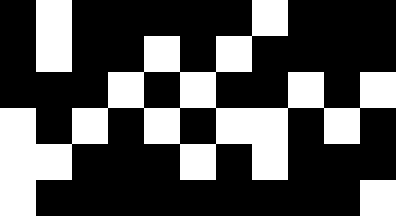[["black", "white", "black", "black", "black", "black", "black", "white", "black", "black", "black"], ["black", "white", "black", "black", "white", "black", "white", "black", "black", "black", "black"], ["black", "black", "black", "white", "black", "white", "black", "black", "white", "black", "white"], ["white", "black", "white", "black", "white", "black", "white", "white", "black", "white", "black"], ["white", "white", "black", "black", "black", "white", "black", "white", "black", "black", "black"], ["white", "black", "black", "black", "black", "black", "black", "black", "black", "black", "white"]]